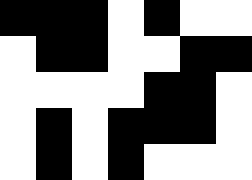[["black", "black", "black", "white", "black", "white", "white"], ["white", "black", "black", "white", "white", "black", "black"], ["white", "white", "white", "white", "black", "black", "white"], ["white", "black", "white", "black", "black", "black", "white"], ["white", "black", "white", "black", "white", "white", "white"]]